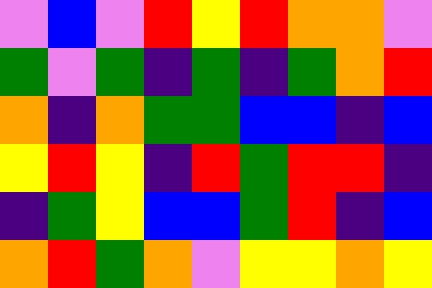[["violet", "blue", "violet", "red", "yellow", "red", "orange", "orange", "violet"], ["green", "violet", "green", "indigo", "green", "indigo", "green", "orange", "red"], ["orange", "indigo", "orange", "green", "green", "blue", "blue", "indigo", "blue"], ["yellow", "red", "yellow", "indigo", "red", "green", "red", "red", "indigo"], ["indigo", "green", "yellow", "blue", "blue", "green", "red", "indigo", "blue"], ["orange", "red", "green", "orange", "violet", "yellow", "yellow", "orange", "yellow"]]